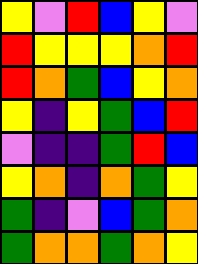[["yellow", "violet", "red", "blue", "yellow", "violet"], ["red", "yellow", "yellow", "yellow", "orange", "red"], ["red", "orange", "green", "blue", "yellow", "orange"], ["yellow", "indigo", "yellow", "green", "blue", "red"], ["violet", "indigo", "indigo", "green", "red", "blue"], ["yellow", "orange", "indigo", "orange", "green", "yellow"], ["green", "indigo", "violet", "blue", "green", "orange"], ["green", "orange", "orange", "green", "orange", "yellow"]]